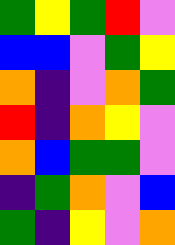[["green", "yellow", "green", "red", "violet"], ["blue", "blue", "violet", "green", "yellow"], ["orange", "indigo", "violet", "orange", "green"], ["red", "indigo", "orange", "yellow", "violet"], ["orange", "blue", "green", "green", "violet"], ["indigo", "green", "orange", "violet", "blue"], ["green", "indigo", "yellow", "violet", "orange"]]